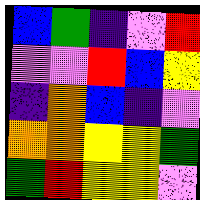[["blue", "green", "indigo", "violet", "red"], ["violet", "violet", "red", "blue", "yellow"], ["indigo", "orange", "blue", "indigo", "violet"], ["orange", "orange", "yellow", "yellow", "green"], ["green", "red", "yellow", "yellow", "violet"]]